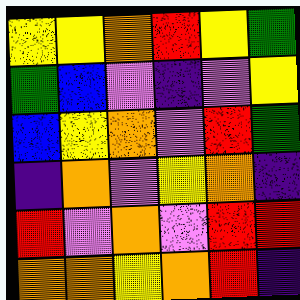[["yellow", "yellow", "orange", "red", "yellow", "green"], ["green", "blue", "violet", "indigo", "violet", "yellow"], ["blue", "yellow", "orange", "violet", "red", "green"], ["indigo", "orange", "violet", "yellow", "orange", "indigo"], ["red", "violet", "orange", "violet", "red", "red"], ["orange", "orange", "yellow", "orange", "red", "indigo"]]